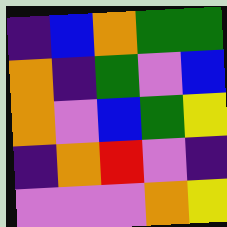[["indigo", "blue", "orange", "green", "green"], ["orange", "indigo", "green", "violet", "blue"], ["orange", "violet", "blue", "green", "yellow"], ["indigo", "orange", "red", "violet", "indigo"], ["violet", "violet", "violet", "orange", "yellow"]]